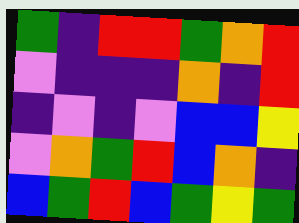[["green", "indigo", "red", "red", "green", "orange", "red"], ["violet", "indigo", "indigo", "indigo", "orange", "indigo", "red"], ["indigo", "violet", "indigo", "violet", "blue", "blue", "yellow"], ["violet", "orange", "green", "red", "blue", "orange", "indigo"], ["blue", "green", "red", "blue", "green", "yellow", "green"]]